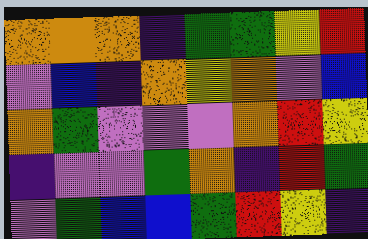[["orange", "orange", "orange", "indigo", "green", "green", "yellow", "red"], ["violet", "blue", "indigo", "orange", "yellow", "orange", "violet", "blue"], ["orange", "green", "violet", "violet", "violet", "orange", "red", "yellow"], ["indigo", "violet", "violet", "green", "orange", "indigo", "red", "green"], ["violet", "green", "blue", "blue", "green", "red", "yellow", "indigo"]]